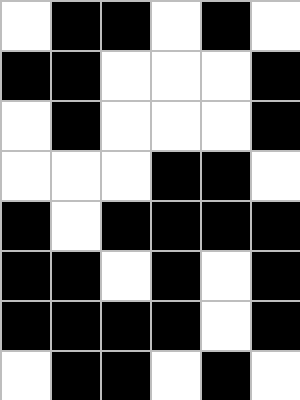[["white", "black", "black", "white", "black", "white"], ["black", "black", "white", "white", "white", "black"], ["white", "black", "white", "white", "white", "black"], ["white", "white", "white", "black", "black", "white"], ["black", "white", "black", "black", "black", "black"], ["black", "black", "white", "black", "white", "black"], ["black", "black", "black", "black", "white", "black"], ["white", "black", "black", "white", "black", "white"]]